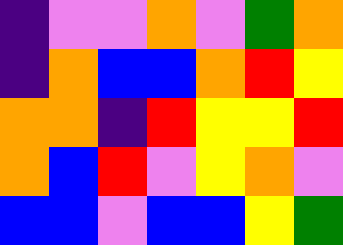[["indigo", "violet", "violet", "orange", "violet", "green", "orange"], ["indigo", "orange", "blue", "blue", "orange", "red", "yellow"], ["orange", "orange", "indigo", "red", "yellow", "yellow", "red"], ["orange", "blue", "red", "violet", "yellow", "orange", "violet"], ["blue", "blue", "violet", "blue", "blue", "yellow", "green"]]